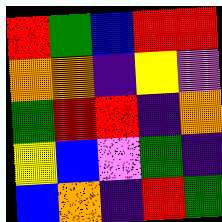[["red", "green", "blue", "red", "red"], ["orange", "orange", "indigo", "yellow", "violet"], ["green", "red", "red", "indigo", "orange"], ["yellow", "blue", "violet", "green", "indigo"], ["blue", "orange", "indigo", "red", "green"]]